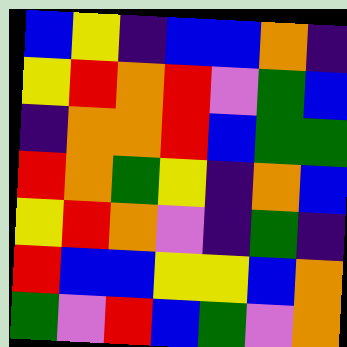[["blue", "yellow", "indigo", "blue", "blue", "orange", "indigo"], ["yellow", "red", "orange", "red", "violet", "green", "blue"], ["indigo", "orange", "orange", "red", "blue", "green", "green"], ["red", "orange", "green", "yellow", "indigo", "orange", "blue"], ["yellow", "red", "orange", "violet", "indigo", "green", "indigo"], ["red", "blue", "blue", "yellow", "yellow", "blue", "orange"], ["green", "violet", "red", "blue", "green", "violet", "orange"]]